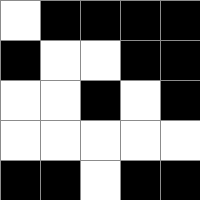[["white", "black", "black", "black", "black"], ["black", "white", "white", "black", "black"], ["white", "white", "black", "white", "black"], ["white", "white", "white", "white", "white"], ["black", "black", "white", "black", "black"]]